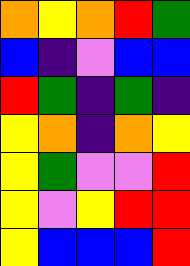[["orange", "yellow", "orange", "red", "green"], ["blue", "indigo", "violet", "blue", "blue"], ["red", "green", "indigo", "green", "indigo"], ["yellow", "orange", "indigo", "orange", "yellow"], ["yellow", "green", "violet", "violet", "red"], ["yellow", "violet", "yellow", "red", "red"], ["yellow", "blue", "blue", "blue", "red"]]